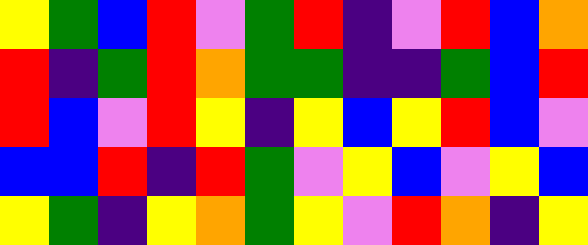[["yellow", "green", "blue", "red", "violet", "green", "red", "indigo", "violet", "red", "blue", "orange"], ["red", "indigo", "green", "red", "orange", "green", "green", "indigo", "indigo", "green", "blue", "red"], ["red", "blue", "violet", "red", "yellow", "indigo", "yellow", "blue", "yellow", "red", "blue", "violet"], ["blue", "blue", "red", "indigo", "red", "green", "violet", "yellow", "blue", "violet", "yellow", "blue"], ["yellow", "green", "indigo", "yellow", "orange", "green", "yellow", "violet", "red", "orange", "indigo", "yellow"]]